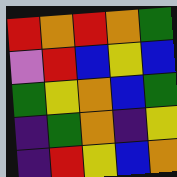[["red", "orange", "red", "orange", "green"], ["violet", "red", "blue", "yellow", "blue"], ["green", "yellow", "orange", "blue", "green"], ["indigo", "green", "orange", "indigo", "yellow"], ["indigo", "red", "yellow", "blue", "orange"]]